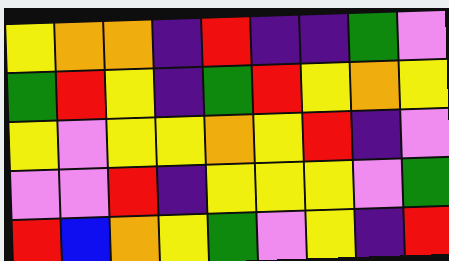[["yellow", "orange", "orange", "indigo", "red", "indigo", "indigo", "green", "violet"], ["green", "red", "yellow", "indigo", "green", "red", "yellow", "orange", "yellow"], ["yellow", "violet", "yellow", "yellow", "orange", "yellow", "red", "indigo", "violet"], ["violet", "violet", "red", "indigo", "yellow", "yellow", "yellow", "violet", "green"], ["red", "blue", "orange", "yellow", "green", "violet", "yellow", "indigo", "red"]]